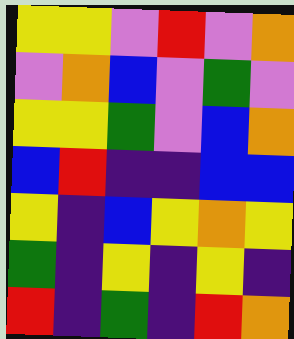[["yellow", "yellow", "violet", "red", "violet", "orange"], ["violet", "orange", "blue", "violet", "green", "violet"], ["yellow", "yellow", "green", "violet", "blue", "orange"], ["blue", "red", "indigo", "indigo", "blue", "blue"], ["yellow", "indigo", "blue", "yellow", "orange", "yellow"], ["green", "indigo", "yellow", "indigo", "yellow", "indigo"], ["red", "indigo", "green", "indigo", "red", "orange"]]